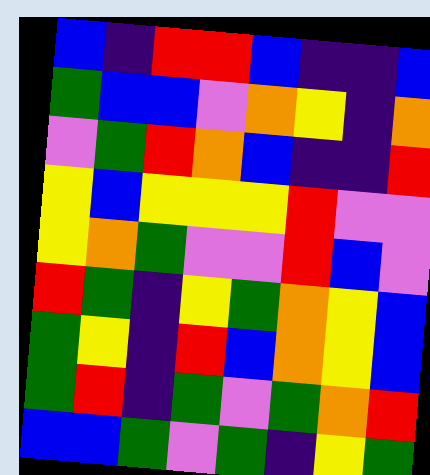[["blue", "indigo", "red", "red", "blue", "indigo", "indigo", "blue"], ["green", "blue", "blue", "violet", "orange", "yellow", "indigo", "orange"], ["violet", "green", "red", "orange", "blue", "indigo", "indigo", "red"], ["yellow", "blue", "yellow", "yellow", "yellow", "red", "violet", "violet"], ["yellow", "orange", "green", "violet", "violet", "red", "blue", "violet"], ["red", "green", "indigo", "yellow", "green", "orange", "yellow", "blue"], ["green", "yellow", "indigo", "red", "blue", "orange", "yellow", "blue"], ["green", "red", "indigo", "green", "violet", "green", "orange", "red"], ["blue", "blue", "green", "violet", "green", "indigo", "yellow", "green"]]